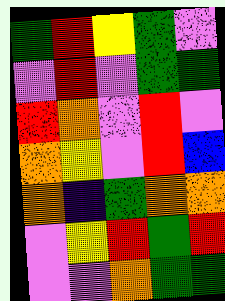[["green", "red", "yellow", "green", "violet"], ["violet", "red", "violet", "green", "green"], ["red", "orange", "violet", "red", "violet"], ["orange", "yellow", "violet", "red", "blue"], ["orange", "indigo", "green", "orange", "orange"], ["violet", "yellow", "red", "green", "red"], ["violet", "violet", "orange", "green", "green"]]